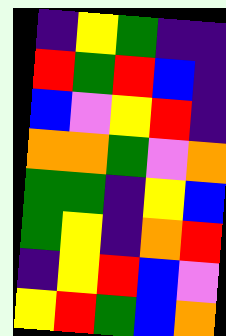[["indigo", "yellow", "green", "indigo", "indigo"], ["red", "green", "red", "blue", "indigo"], ["blue", "violet", "yellow", "red", "indigo"], ["orange", "orange", "green", "violet", "orange"], ["green", "green", "indigo", "yellow", "blue"], ["green", "yellow", "indigo", "orange", "red"], ["indigo", "yellow", "red", "blue", "violet"], ["yellow", "red", "green", "blue", "orange"]]